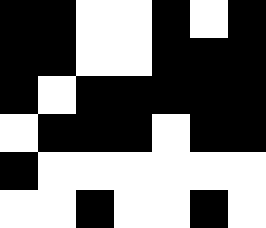[["black", "black", "white", "white", "black", "white", "black"], ["black", "black", "white", "white", "black", "black", "black"], ["black", "white", "black", "black", "black", "black", "black"], ["white", "black", "black", "black", "white", "black", "black"], ["black", "white", "white", "white", "white", "white", "white"], ["white", "white", "black", "white", "white", "black", "white"]]